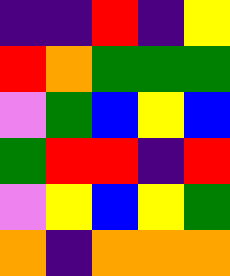[["indigo", "indigo", "red", "indigo", "yellow"], ["red", "orange", "green", "green", "green"], ["violet", "green", "blue", "yellow", "blue"], ["green", "red", "red", "indigo", "red"], ["violet", "yellow", "blue", "yellow", "green"], ["orange", "indigo", "orange", "orange", "orange"]]